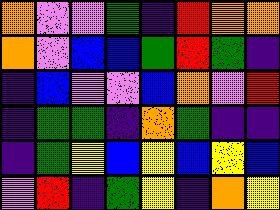[["orange", "violet", "violet", "green", "indigo", "red", "orange", "orange"], ["orange", "violet", "blue", "blue", "green", "red", "green", "indigo"], ["indigo", "blue", "violet", "violet", "blue", "orange", "violet", "red"], ["indigo", "green", "green", "indigo", "orange", "green", "indigo", "indigo"], ["indigo", "green", "yellow", "blue", "yellow", "blue", "yellow", "blue"], ["violet", "red", "indigo", "green", "yellow", "indigo", "orange", "yellow"]]